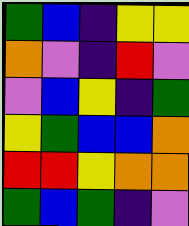[["green", "blue", "indigo", "yellow", "yellow"], ["orange", "violet", "indigo", "red", "violet"], ["violet", "blue", "yellow", "indigo", "green"], ["yellow", "green", "blue", "blue", "orange"], ["red", "red", "yellow", "orange", "orange"], ["green", "blue", "green", "indigo", "violet"]]